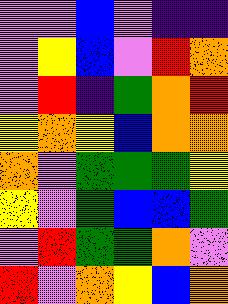[["violet", "violet", "blue", "violet", "indigo", "indigo"], ["violet", "yellow", "blue", "violet", "red", "orange"], ["violet", "red", "indigo", "green", "orange", "red"], ["yellow", "orange", "yellow", "blue", "orange", "orange"], ["orange", "violet", "green", "green", "green", "yellow"], ["yellow", "violet", "green", "blue", "blue", "green"], ["violet", "red", "green", "green", "orange", "violet"], ["red", "violet", "orange", "yellow", "blue", "orange"]]